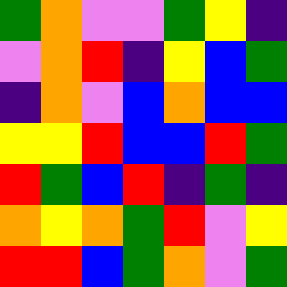[["green", "orange", "violet", "violet", "green", "yellow", "indigo"], ["violet", "orange", "red", "indigo", "yellow", "blue", "green"], ["indigo", "orange", "violet", "blue", "orange", "blue", "blue"], ["yellow", "yellow", "red", "blue", "blue", "red", "green"], ["red", "green", "blue", "red", "indigo", "green", "indigo"], ["orange", "yellow", "orange", "green", "red", "violet", "yellow"], ["red", "red", "blue", "green", "orange", "violet", "green"]]